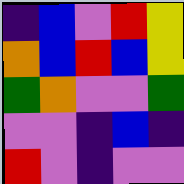[["indigo", "blue", "violet", "red", "yellow"], ["orange", "blue", "red", "blue", "yellow"], ["green", "orange", "violet", "violet", "green"], ["violet", "violet", "indigo", "blue", "indigo"], ["red", "violet", "indigo", "violet", "violet"]]